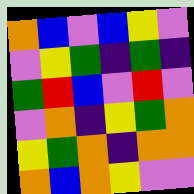[["orange", "blue", "violet", "blue", "yellow", "violet"], ["violet", "yellow", "green", "indigo", "green", "indigo"], ["green", "red", "blue", "violet", "red", "violet"], ["violet", "orange", "indigo", "yellow", "green", "orange"], ["yellow", "green", "orange", "indigo", "orange", "orange"], ["orange", "blue", "orange", "yellow", "violet", "violet"]]